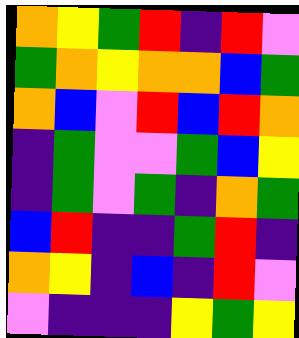[["orange", "yellow", "green", "red", "indigo", "red", "violet"], ["green", "orange", "yellow", "orange", "orange", "blue", "green"], ["orange", "blue", "violet", "red", "blue", "red", "orange"], ["indigo", "green", "violet", "violet", "green", "blue", "yellow"], ["indigo", "green", "violet", "green", "indigo", "orange", "green"], ["blue", "red", "indigo", "indigo", "green", "red", "indigo"], ["orange", "yellow", "indigo", "blue", "indigo", "red", "violet"], ["violet", "indigo", "indigo", "indigo", "yellow", "green", "yellow"]]